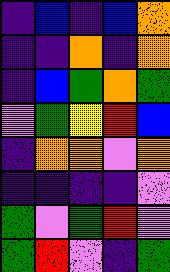[["indigo", "blue", "indigo", "blue", "orange"], ["indigo", "indigo", "orange", "indigo", "orange"], ["indigo", "blue", "green", "orange", "green"], ["violet", "green", "yellow", "red", "blue"], ["indigo", "orange", "orange", "violet", "orange"], ["indigo", "indigo", "indigo", "indigo", "violet"], ["green", "violet", "green", "red", "violet"], ["green", "red", "violet", "indigo", "green"]]